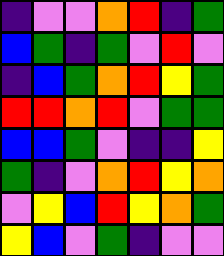[["indigo", "violet", "violet", "orange", "red", "indigo", "green"], ["blue", "green", "indigo", "green", "violet", "red", "violet"], ["indigo", "blue", "green", "orange", "red", "yellow", "green"], ["red", "red", "orange", "red", "violet", "green", "green"], ["blue", "blue", "green", "violet", "indigo", "indigo", "yellow"], ["green", "indigo", "violet", "orange", "red", "yellow", "orange"], ["violet", "yellow", "blue", "red", "yellow", "orange", "green"], ["yellow", "blue", "violet", "green", "indigo", "violet", "violet"]]